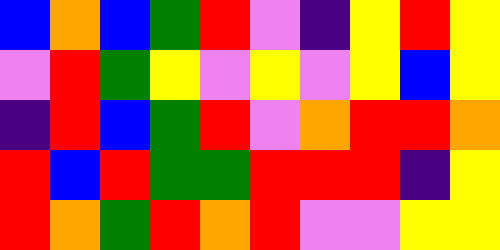[["blue", "orange", "blue", "green", "red", "violet", "indigo", "yellow", "red", "yellow"], ["violet", "red", "green", "yellow", "violet", "yellow", "violet", "yellow", "blue", "yellow"], ["indigo", "red", "blue", "green", "red", "violet", "orange", "red", "red", "orange"], ["red", "blue", "red", "green", "green", "red", "red", "red", "indigo", "yellow"], ["red", "orange", "green", "red", "orange", "red", "violet", "violet", "yellow", "yellow"]]